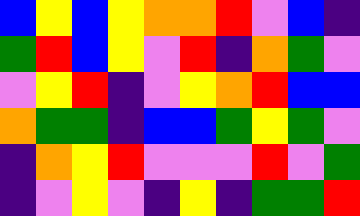[["blue", "yellow", "blue", "yellow", "orange", "orange", "red", "violet", "blue", "indigo"], ["green", "red", "blue", "yellow", "violet", "red", "indigo", "orange", "green", "violet"], ["violet", "yellow", "red", "indigo", "violet", "yellow", "orange", "red", "blue", "blue"], ["orange", "green", "green", "indigo", "blue", "blue", "green", "yellow", "green", "violet"], ["indigo", "orange", "yellow", "red", "violet", "violet", "violet", "red", "violet", "green"], ["indigo", "violet", "yellow", "violet", "indigo", "yellow", "indigo", "green", "green", "red"]]